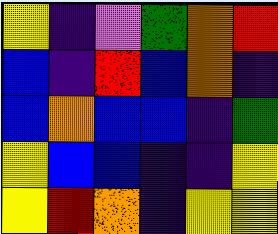[["yellow", "indigo", "violet", "green", "orange", "red"], ["blue", "indigo", "red", "blue", "orange", "indigo"], ["blue", "orange", "blue", "blue", "indigo", "green"], ["yellow", "blue", "blue", "indigo", "indigo", "yellow"], ["yellow", "red", "orange", "indigo", "yellow", "yellow"]]